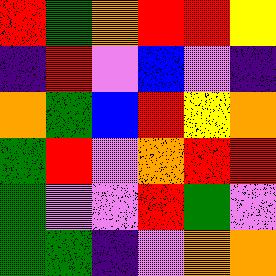[["red", "green", "orange", "red", "red", "yellow"], ["indigo", "red", "violet", "blue", "violet", "indigo"], ["orange", "green", "blue", "red", "yellow", "orange"], ["green", "red", "violet", "orange", "red", "red"], ["green", "violet", "violet", "red", "green", "violet"], ["green", "green", "indigo", "violet", "orange", "orange"]]